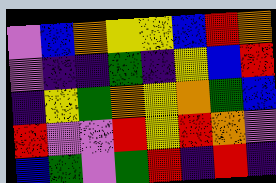[["violet", "blue", "orange", "yellow", "yellow", "blue", "red", "orange"], ["violet", "indigo", "indigo", "green", "indigo", "yellow", "blue", "red"], ["indigo", "yellow", "green", "orange", "yellow", "orange", "green", "blue"], ["red", "violet", "violet", "red", "yellow", "red", "orange", "violet"], ["blue", "green", "violet", "green", "red", "indigo", "red", "indigo"]]